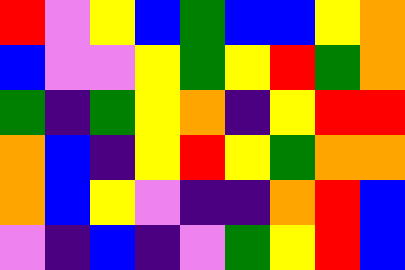[["red", "violet", "yellow", "blue", "green", "blue", "blue", "yellow", "orange"], ["blue", "violet", "violet", "yellow", "green", "yellow", "red", "green", "orange"], ["green", "indigo", "green", "yellow", "orange", "indigo", "yellow", "red", "red"], ["orange", "blue", "indigo", "yellow", "red", "yellow", "green", "orange", "orange"], ["orange", "blue", "yellow", "violet", "indigo", "indigo", "orange", "red", "blue"], ["violet", "indigo", "blue", "indigo", "violet", "green", "yellow", "red", "blue"]]